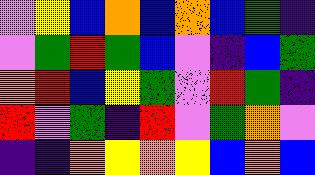[["violet", "yellow", "blue", "orange", "blue", "orange", "blue", "green", "indigo"], ["violet", "green", "red", "green", "blue", "violet", "indigo", "blue", "green"], ["orange", "red", "blue", "yellow", "green", "violet", "red", "green", "indigo"], ["red", "violet", "green", "indigo", "red", "violet", "green", "orange", "violet"], ["indigo", "indigo", "orange", "yellow", "orange", "yellow", "blue", "orange", "blue"]]